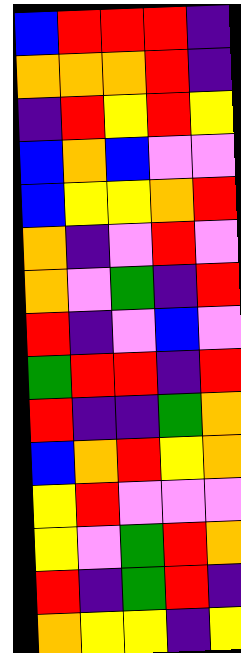[["blue", "red", "red", "red", "indigo"], ["orange", "orange", "orange", "red", "indigo"], ["indigo", "red", "yellow", "red", "yellow"], ["blue", "orange", "blue", "violet", "violet"], ["blue", "yellow", "yellow", "orange", "red"], ["orange", "indigo", "violet", "red", "violet"], ["orange", "violet", "green", "indigo", "red"], ["red", "indigo", "violet", "blue", "violet"], ["green", "red", "red", "indigo", "red"], ["red", "indigo", "indigo", "green", "orange"], ["blue", "orange", "red", "yellow", "orange"], ["yellow", "red", "violet", "violet", "violet"], ["yellow", "violet", "green", "red", "orange"], ["red", "indigo", "green", "red", "indigo"], ["orange", "yellow", "yellow", "indigo", "yellow"]]